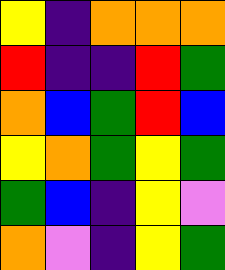[["yellow", "indigo", "orange", "orange", "orange"], ["red", "indigo", "indigo", "red", "green"], ["orange", "blue", "green", "red", "blue"], ["yellow", "orange", "green", "yellow", "green"], ["green", "blue", "indigo", "yellow", "violet"], ["orange", "violet", "indigo", "yellow", "green"]]